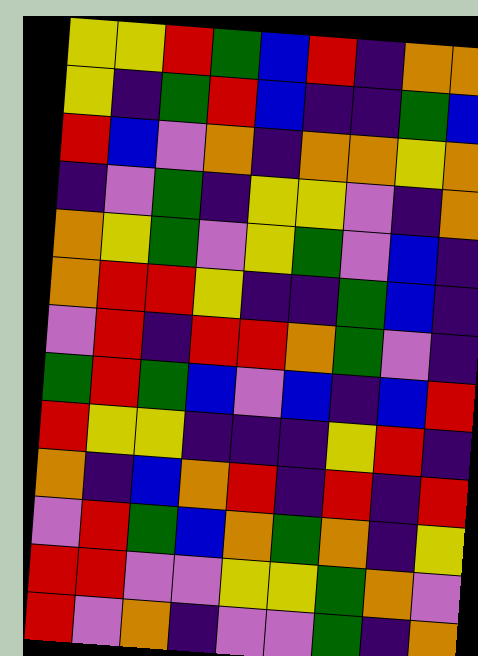[["yellow", "yellow", "red", "green", "blue", "red", "indigo", "orange", "orange"], ["yellow", "indigo", "green", "red", "blue", "indigo", "indigo", "green", "blue"], ["red", "blue", "violet", "orange", "indigo", "orange", "orange", "yellow", "orange"], ["indigo", "violet", "green", "indigo", "yellow", "yellow", "violet", "indigo", "orange"], ["orange", "yellow", "green", "violet", "yellow", "green", "violet", "blue", "indigo"], ["orange", "red", "red", "yellow", "indigo", "indigo", "green", "blue", "indigo"], ["violet", "red", "indigo", "red", "red", "orange", "green", "violet", "indigo"], ["green", "red", "green", "blue", "violet", "blue", "indigo", "blue", "red"], ["red", "yellow", "yellow", "indigo", "indigo", "indigo", "yellow", "red", "indigo"], ["orange", "indigo", "blue", "orange", "red", "indigo", "red", "indigo", "red"], ["violet", "red", "green", "blue", "orange", "green", "orange", "indigo", "yellow"], ["red", "red", "violet", "violet", "yellow", "yellow", "green", "orange", "violet"], ["red", "violet", "orange", "indigo", "violet", "violet", "green", "indigo", "orange"]]